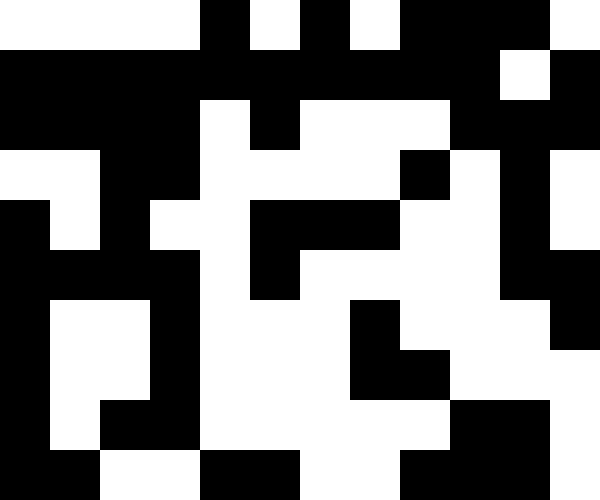[["white", "white", "white", "white", "black", "white", "black", "white", "black", "black", "black", "white"], ["black", "black", "black", "black", "black", "black", "black", "black", "black", "black", "white", "black"], ["black", "black", "black", "black", "white", "black", "white", "white", "white", "black", "black", "black"], ["white", "white", "black", "black", "white", "white", "white", "white", "black", "white", "black", "white"], ["black", "white", "black", "white", "white", "black", "black", "black", "white", "white", "black", "white"], ["black", "black", "black", "black", "white", "black", "white", "white", "white", "white", "black", "black"], ["black", "white", "white", "black", "white", "white", "white", "black", "white", "white", "white", "black"], ["black", "white", "white", "black", "white", "white", "white", "black", "black", "white", "white", "white"], ["black", "white", "black", "black", "white", "white", "white", "white", "white", "black", "black", "white"], ["black", "black", "white", "white", "black", "black", "white", "white", "black", "black", "black", "white"]]